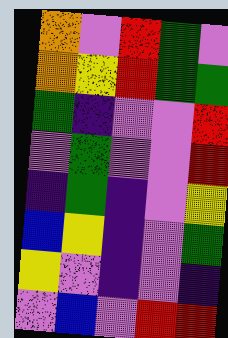[["orange", "violet", "red", "green", "violet"], ["orange", "yellow", "red", "green", "green"], ["green", "indigo", "violet", "violet", "red"], ["violet", "green", "violet", "violet", "red"], ["indigo", "green", "indigo", "violet", "yellow"], ["blue", "yellow", "indigo", "violet", "green"], ["yellow", "violet", "indigo", "violet", "indigo"], ["violet", "blue", "violet", "red", "red"]]